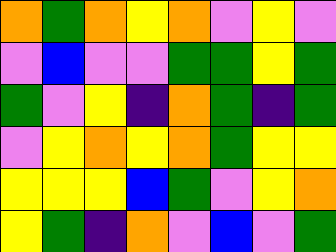[["orange", "green", "orange", "yellow", "orange", "violet", "yellow", "violet"], ["violet", "blue", "violet", "violet", "green", "green", "yellow", "green"], ["green", "violet", "yellow", "indigo", "orange", "green", "indigo", "green"], ["violet", "yellow", "orange", "yellow", "orange", "green", "yellow", "yellow"], ["yellow", "yellow", "yellow", "blue", "green", "violet", "yellow", "orange"], ["yellow", "green", "indigo", "orange", "violet", "blue", "violet", "green"]]